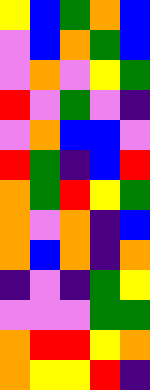[["yellow", "blue", "green", "orange", "blue"], ["violet", "blue", "orange", "green", "blue"], ["violet", "orange", "violet", "yellow", "green"], ["red", "violet", "green", "violet", "indigo"], ["violet", "orange", "blue", "blue", "violet"], ["red", "green", "indigo", "blue", "red"], ["orange", "green", "red", "yellow", "green"], ["orange", "violet", "orange", "indigo", "blue"], ["orange", "blue", "orange", "indigo", "orange"], ["indigo", "violet", "indigo", "green", "yellow"], ["violet", "violet", "violet", "green", "green"], ["orange", "red", "red", "yellow", "orange"], ["orange", "yellow", "yellow", "red", "indigo"]]